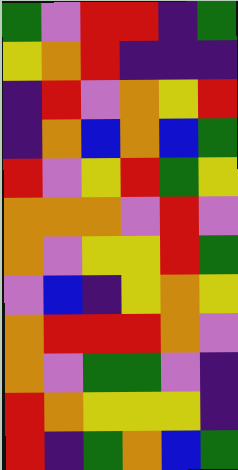[["green", "violet", "red", "red", "indigo", "green"], ["yellow", "orange", "red", "indigo", "indigo", "indigo"], ["indigo", "red", "violet", "orange", "yellow", "red"], ["indigo", "orange", "blue", "orange", "blue", "green"], ["red", "violet", "yellow", "red", "green", "yellow"], ["orange", "orange", "orange", "violet", "red", "violet"], ["orange", "violet", "yellow", "yellow", "red", "green"], ["violet", "blue", "indigo", "yellow", "orange", "yellow"], ["orange", "red", "red", "red", "orange", "violet"], ["orange", "violet", "green", "green", "violet", "indigo"], ["red", "orange", "yellow", "yellow", "yellow", "indigo"], ["red", "indigo", "green", "orange", "blue", "green"]]